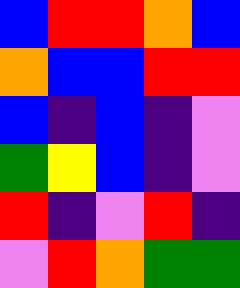[["blue", "red", "red", "orange", "blue"], ["orange", "blue", "blue", "red", "red"], ["blue", "indigo", "blue", "indigo", "violet"], ["green", "yellow", "blue", "indigo", "violet"], ["red", "indigo", "violet", "red", "indigo"], ["violet", "red", "orange", "green", "green"]]